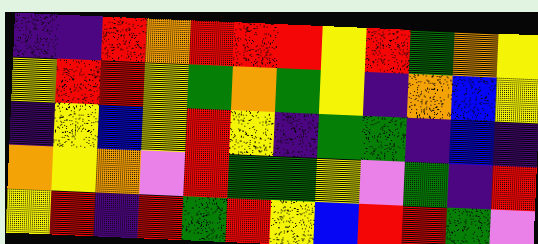[["indigo", "indigo", "red", "orange", "red", "red", "red", "yellow", "red", "green", "orange", "yellow"], ["yellow", "red", "red", "yellow", "green", "orange", "green", "yellow", "indigo", "orange", "blue", "yellow"], ["indigo", "yellow", "blue", "yellow", "red", "yellow", "indigo", "green", "green", "indigo", "blue", "indigo"], ["orange", "yellow", "orange", "violet", "red", "green", "green", "yellow", "violet", "green", "indigo", "red"], ["yellow", "red", "indigo", "red", "green", "red", "yellow", "blue", "red", "red", "green", "violet"]]